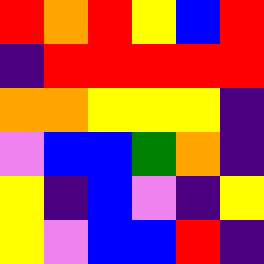[["red", "orange", "red", "yellow", "blue", "red"], ["indigo", "red", "red", "red", "red", "red"], ["orange", "orange", "yellow", "yellow", "yellow", "indigo"], ["violet", "blue", "blue", "green", "orange", "indigo"], ["yellow", "indigo", "blue", "violet", "indigo", "yellow"], ["yellow", "violet", "blue", "blue", "red", "indigo"]]